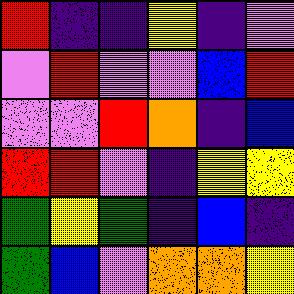[["red", "indigo", "indigo", "yellow", "indigo", "violet"], ["violet", "red", "violet", "violet", "blue", "red"], ["violet", "violet", "red", "orange", "indigo", "blue"], ["red", "red", "violet", "indigo", "yellow", "yellow"], ["green", "yellow", "green", "indigo", "blue", "indigo"], ["green", "blue", "violet", "orange", "orange", "yellow"]]